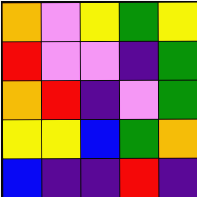[["orange", "violet", "yellow", "green", "yellow"], ["red", "violet", "violet", "indigo", "green"], ["orange", "red", "indigo", "violet", "green"], ["yellow", "yellow", "blue", "green", "orange"], ["blue", "indigo", "indigo", "red", "indigo"]]